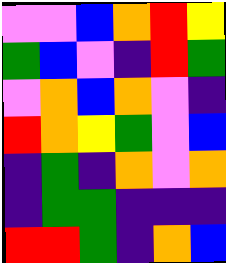[["violet", "violet", "blue", "orange", "red", "yellow"], ["green", "blue", "violet", "indigo", "red", "green"], ["violet", "orange", "blue", "orange", "violet", "indigo"], ["red", "orange", "yellow", "green", "violet", "blue"], ["indigo", "green", "indigo", "orange", "violet", "orange"], ["indigo", "green", "green", "indigo", "indigo", "indigo"], ["red", "red", "green", "indigo", "orange", "blue"]]